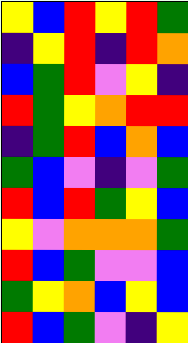[["yellow", "blue", "red", "yellow", "red", "green"], ["indigo", "yellow", "red", "indigo", "red", "orange"], ["blue", "green", "red", "violet", "yellow", "indigo"], ["red", "green", "yellow", "orange", "red", "red"], ["indigo", "green", "red", "blue", "orange", "blue"], ["green", "blue", "violet", "indigo", "violet", "green"], ["red", "blue", "red", "green", "yellow", "blue"], ["yellow", "violet", "orange", "orange", "orange", "green"], ["red", "blue", "green", "violet", "violet", "blue"], ["green", "yellow", "orange", "blue", "yellow", "blue"], ["red", "blue", "green", "violet", "indigo", "yellow"]]